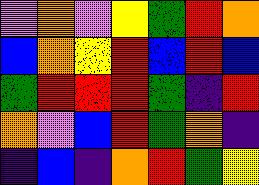[["violet", "orange", "violet", "yellow", "green", "red", "orange"], ["blue", "orange", "yellow", "red", "blue", "red", "blue"], ["green", "red", "red", "red", "green", "indigo", "red"], ["orange", "violet", "blue", "red", "green", "orange", "indigo"], ["indigo", "blue", "indigo", "orange", "red", "green", "yellow"]]